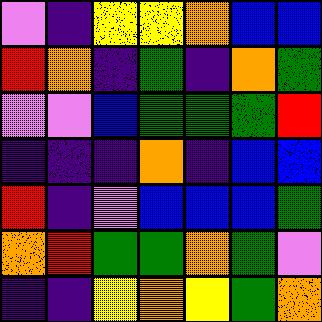[["violet", "indigo", "yellow", "yellow", "orange", "blue", "blue"], ["red", "orange", "indigo", "green", "indigo", "orange", "green"], ["violet", "violet", "blue", "green", "green", "green", "red"], ["indigo", "indigo", "indigo", "orange", "indigo", "blue", "blue"], ["red", "indigo", "violet", "blue", "blue", "blue", "green"], ["orange", "red", "green", "green", "orange", "green", "violet"], ["indigo", "indigo", "yellow", "orange", "yellow", "green", "orange"]]